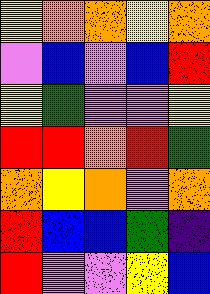[["yellow", "orange", "orange", "yellow", "orange"], ["violet", "blue", "violet", "blue", "red"], ["yellow", "green", "violet", "violet", "yellow"], ["red", "red", "orange", "red", "green"], ["orange", "yellow", "orange", "violet", "orange"], ["red", "blue", "blue", "green", "indigo"], ["red", "violet", "violet", "yellow", "blue"]]